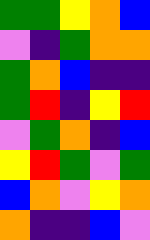[["green", "green", "yellow", "orange", "blue"], ["violet", "indigo", "green", "orange", "orange"], ["green", "orange", "blue", "indigo", "indigo"], ["green", "red", "indigo", "yellow", "red"], ["violet", "green", "orange", "indigo", "blue"], ["yellow", "red", "green", "violet", "green"], ["blue", "orange", "violet", "yellow", "orange"], ["orange", "indigo", "indigo", "blue", "violet"]]